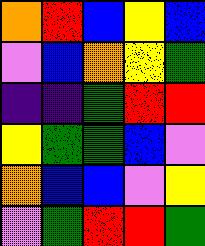[["orange", "red", "blue", "yellow", "blue"], ["violet", "blue", "orange", "yellow", "green"], ["indigo", "indigo", "green", "red", "red"], ["yellow", "green", "green", "blue", "violet"], ["orange", "blue", "blue", "violet", "yellow"], ["violet", "green", "red", "red", "green"]]